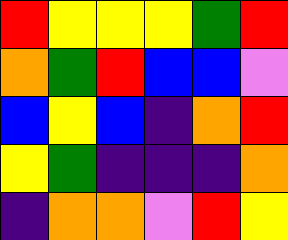[["red", "yellow", "yellow", "yellow", "green", "red"], ["orange", "green", "red", "blue", "blue", "violet"], ["blue", "yellow", "blue", "indigo", "orange", "red"], ["yellow", "green", "indigo", "indigo", "indigo", "orange"], ["indigo", "orange", "orange", "violet", "red", "yellow"]]